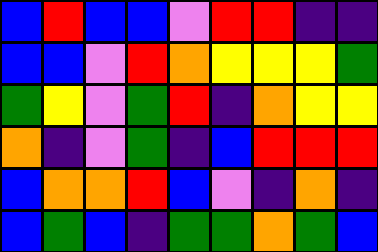[["blue", "red", "blue", "blue", "violet", "red", "red", "indigo", "indigo"], ["blue", "blue", "violet", "red", "orange", "yellow", "yellow", "yellow", "green"], ["green", "yellow", "violet", "green", "red", "indigo", "orange", "yellow", "yellow"], ["orange", "indigo", "violet", "green", "indigo", "blue", "red", "red", "red"], ["blue", "orange", "orange", "red", "blue", "violet", "indigo", "orange", "indigo"], ["blue", "green", "blue", "indigo", "green", "green", "orange", "green", "blue"]]